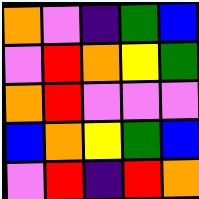[["orange", "violet", "indigo", "green", "blue"], ["violet", "red", "orange", "yellow", "green"], ["orange", "red", "violet", "violet", "violet"], ["blue", "orange", "yellow", "green", "blue"], ["violet", "red", "indigo", "red", "orange"]]